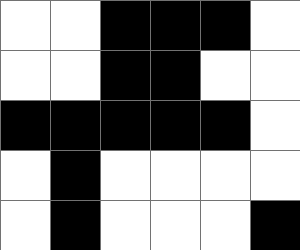[["white", "white", "black", "black", "black", "white"], ["white", "white", "black", "black", "white", "white"], ["black", "black", "black", "black", "black", "white"], ["white", "black", "white", "white", "white", "white"], ["white", "black", "white", "white", "white", "black"]]